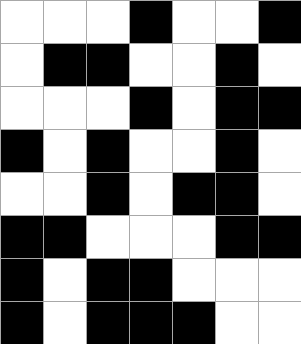[["white", "white", "white", "black", "white", "white", "black"], ["white", "black", "black", "white", "white", "black", "white"], ["white", "white", "white", "black", "white", "black", "black"], ["black", "white", "black", "white", "white", "black", "white"], ["white", "white", "black", "white", "black", "black", "white"], ["black", "black", "white", "white", "white", "black", "black"], ["black", "white", "black", "black", "white", "white", "white"], ["black", "white", "black", "black", "black", "white", "white"]]